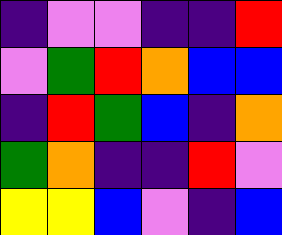[["indigo", "violet", "violet", "indigo", "indigo", "red"], ["violet", "green", "red", "orange", "blue", "blue"], ["indigo", "red", "green", "blue", "indigo", "orange"], ["green", "orange", "indigo", "indigo", "red", "violet"], ["yellow", "yellow", "blue", "violet", "indigo", "blue"]]